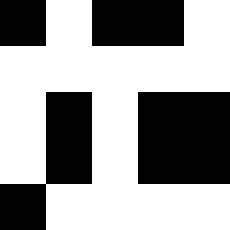[["black", "white", "black", "black", "white"], ["white", "white", "white", "white", "white"], ["white", "black", "white", "black", "black"], ["white", "black", "white", "black", "black"], ["black", "white", "white", "white", "white"]]